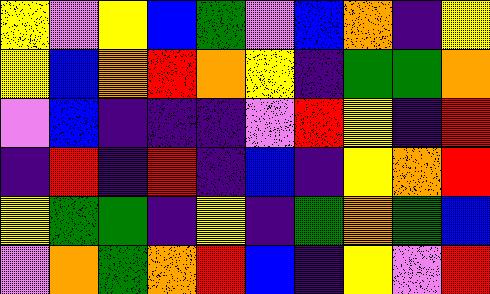[["yellow", "violet", "yellow", "blue", "green", "violet", "blue", "orange", "indigo", "yellow"], ["yellow", "blue", "orange", "red", "orange", "yellow", "indigo", "green", "green", "orange"], ["violet", "blue", "indigo", "indigo", "indigo", "violet", "red", "yellow", "indigo", "red"], ["indigo", "red", "indigo", "red", "indigo", "blue", "indigo", "yellow", "orange", "red"], ["yellow", "green", "green", "indigo", "yellow", "indigo", "green", "orange", "green", "blue"], ["violet", "orange", "green", "orange", "red", "blue", "indigo", "yellow", "violet", "red"]]